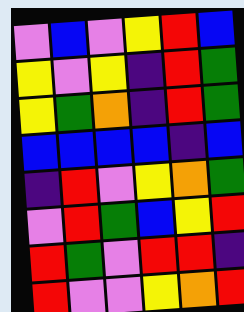[["violet", "blue", "violet", "yellow", "red", "blue"], ["yellow", "violet", "yellow", "indigo", "red", "green"], ["yellow", "green", "orange", "indigo", "red", "green"], ["blue", "blue", "blue", "blue", "indigo", "blue"], ["indigo", "red", "violet", "yellow", "orange", "green"], ["violet", "red", "green", "blue", "yellow", "red"], ["red", "green", "violet", "red", "red", "indigo"], ["red", "violet", "violet", "yellow", "orange", "red"]]